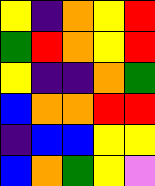[["yellow", "indigo", "orange", "yellow", "red"], ["green", "red", "orange", "yellow", "red"], ["yellow", "indigo", "indigo", "orange", "green"], ["blue", "orange", "orange", "red", "red"], ["indigo", "blue", "blue", "yellow", "yellow"], ["blue", "orange", "green", "yellow", "violet"]]